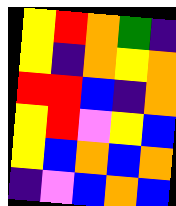[["yellow", "red", "orange", "green", "indigo"], ["yellow", "indigo", "orange", "yellow", "orange"], ["red", "red", "blue", "indigo", "orange"], ["yellow", "red", "violet", "yellow", "blue"], ["yellow", "blue", "orange", "blue", "orange"], ["indigo", "violet", "blue", "orange", "blue"]]